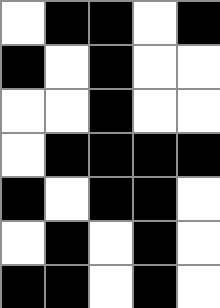[["white", "black", "black", "white", "black"], ["black", "white", "black", "white", "white"], ["white", "white", "black", "white", "white"], ["white", "black", "black", "black", "black"], ["black", "white", "black", "black", "white"], ["white", "black", "white", "black", "white"], ["black", "black", "white", "black", "white"]]